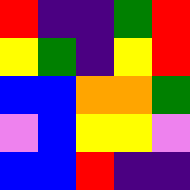[["red", "indigo", "indigo", "green", "red"], ["yellow", "green", "indigo", "yellow", "red"], ["blue", "blue", "orange", "orange", "green"], ["violet", "blue", "yellow", "yellow", "violet"], ["blue", "blue", "red", "indigo", "indigo"]]